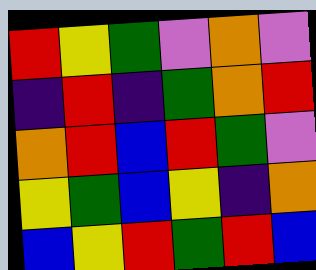[["red", "yellow", "green", "violet", "orange", "violet"], ["indigo", "red", "indigo", "green", "orange", "red"], ["orange", "red", "blue", "red", "green", "violet"], ["yellow", "green", "blue", "yellow", "indigo", "orange"], ["blue", "yellow", "red", "green", "red", "blue"]]